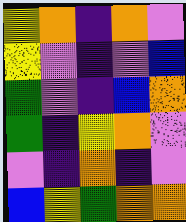[["yellow", "orange", "indigo", "orange", "violet"], ["yellow", "violet", "indigo", "violet", "blue"], ["green", "violet", "indigo", "blue", "orange"], ["green", "indigo", "yellow", "orange", "violet"], ["violet", "indigo", "orange", "indigo", "violet"], ["blue", "yellow", "green", "orange", "orange"]]